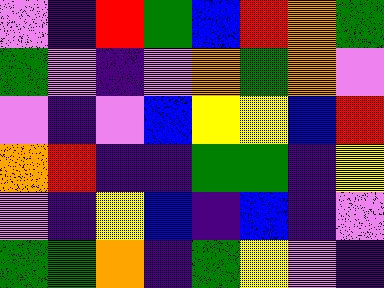[["violet", "indigo", "red", "green", "blue", "red", "orange", "green"], ["green", "violet", "indigo", "violet", "orange", "green", "orange", "violet"], ["violet", "indigo", "violet", "blue", "yellow", "yellow", "blue", "red"], ["orange", "red", "indigo", "indigo", "green", "green", "indigo", "yellow"], ["violet", "indigo", "yellow", "blue", "indigo", "blue", "indigo", "violet"], ["green", "green", "orange", "indigo", "green", "yellow", "violet", "indigo"]]